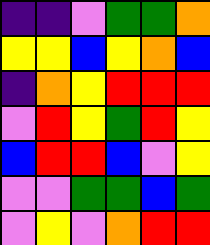[["indigo", "indigo", "violet", "green", "green", "orange"], ["yellow", "yellow", "blue", "yellow", "orange", "blue"], ["indigo", "orange", "yellow", "red", "red", "red"], ["violet", "red", "yellow", "green", "red", "yellow"], ["blue", "red", "red", "blue", "violet", "yellow"], ["violet", "violet", "green", "green", "blue", "green"], ["violet", "yellow", "violet", "orange", "red", "red"]]